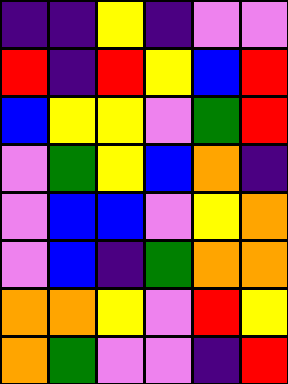[["indigo", "indigo", "yellow", "indigo", "violet", "violet"], ["red", "indigo", "red", "yellow", "blue", "red"], ["blue", "yellow", "yellow", "violet", "green", "red"], ["violet", "green", "yellow", "blue", "orange", "indigo"], ["violet", "blue", "blue", "violet", "yellow", "orange"], ["violet", "blue", "indigo", "green", "orange", "orange"], ["orange", "orange", "yellow", "violet", "red", "yellow"], ["orange", "green", "violet", "violet", "indigo", "red"]]